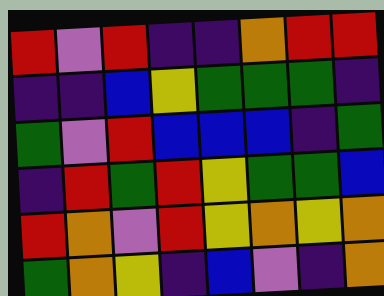[["red", "violet", "red", "indigo", "indigo", "orange", "red", "red"], ["indigo", "indigo", "blue", "yellow", "green", "green", "green", "indigo"], ["green", "violet", "red", "blue", "blue", "blue", "indigo", "green"], ["indigo", "red", "green", "red", "yellow", "green", "green", "blue"], ["red", "orange", "violet", "red", "yellow", "orange", "yellow", "orange"], ["green", "orange", "yellow", "indigo", "blue", "violet", "indigo", "orange"]]